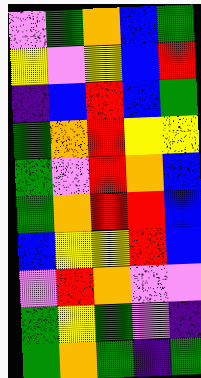[["violet", "green", "orange", "blue", "green"], ["yellow", "violet", "yellow", "blue", "red"], ["indigo", "blue", "red", "blue", "green"], ["green", "orange", "red", "yellow", "yellow"], ["green", "violet", "red", "orange", "blue"], ["green", "orange", "red", "red", "blue"], ["blue", "yellow", "yellow", "red", "blue"], ["violet", "red", "orange", "violet", "violet"], ["green", "yellow", "green", "violet", "indigo"], ["green", "orange", "green", "indigo", "green"]]